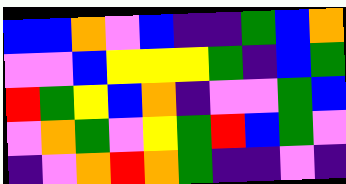[["blue", "blue", "orange", "violet", "blue", "indigo", "indigo", "green", "blue", "orange"], ["violet", "violet", "blue", "yellow", "yellow", "yellow", "green", "indigo", "blue", "green"], ["red", "green", "yellow", "blue", "orange", "indigo", "violet", "violet", "green", "blue"], ["violet", "orange", "green", "violet", "yellow", "green", "red", "blue", "green", "violet"], ["indigo", "violet", "orange", "red", "orange", "green", "indigo", "indigo", "violet", "indigo"]]